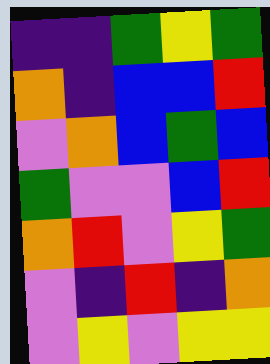[["indigo", "indigo", "green", "yellow", "green"], ["orange", "indigo", "blue", "blue", "red"], ["violet", "orange", "blue", "green", "blue"], ["green", "violet", "violet", "blue", "red"], ["orange", "red", "violet", "yellow", "green"], ["violet", "indigo", "red", "indigo", "orange"], ["violet", "yellow", "violet", "yellow", "yellow"]]